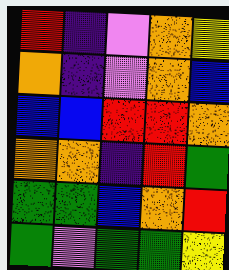[["red", "indigo", "violet", "orange", "yellow"], ["orange", "indigo", "violet", "orange", "blue"], ["blue", "blue", "red", "red", "orange"], ["orange", "orange", "indigo", "red", "green"], ["green", "green", "blue", "orange", "red"], ["green", "violet", "green", "green", "yellow"]]